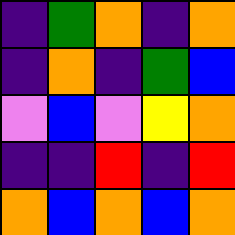[["indigo", "green", "orange", "indigo", "orange"], ["indigo", "orange", "indigo", "green", "blue"], ["violet", "blue", "violet", "yellow", "orange"], ["indigo", "indigo", "red", "indigo", "red"], ["orange", "blue", "orange", "blue", "orange"]]